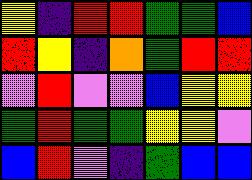[["yellow", "indigo", "red", "red", "green", "green", "blue"], ["red", "yellow", "indigo", "orange", "green", "red", "red"], ["violet", "red", "violet", "violet", "blue", "yellow", "yellow"], ["green", "red", "green", "green", "yellow", "yellow", "violet"], ["blue", "red", "violet", "indigo", "green", "blue", "blue"]]